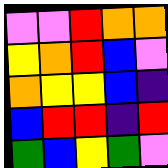[["violet", "violet", "red", "orange", "orange"], ["yellow", "orange", "red", "blue", "violet"], ["orange", "yellow", "yellow", "blue", "indigo"], ["blue", "red", "red", "indigo", "red"], ["green", "blue", "yellow", "green", "violet"]]